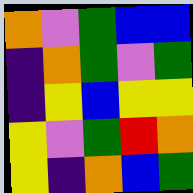[["orange", "violet", "green", "blue", "blue"], ["indigo", "orange", "green", "violet", "green"], ["indigo", "yellow", "blue", "yellow", "yellow"], ["yellow", "violet", "green", "red", "orange"], ["yellow", "indigo", "orange", "blue", "green"]]